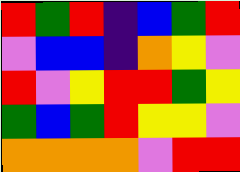[["red", "green", "red", "indigo", "blue", "green", "red"], ["violet", "blue", "blue", "indigo", "orange", "yellow", "violet"], ["red", "violet", "yellow", "red", "red", "green", "yellow"], ["green", "blue", "green", "red", "yellow", "yellow", "violet"], ["orange", "orange", "orange", "orange", "violet", "red", "red"]]